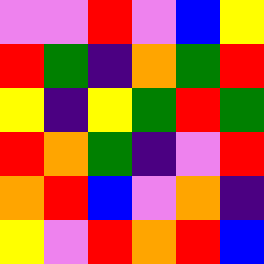[["violet", "violet", "red", "violet", "blue", "yellow"], ["red", "green", "indigo", "orange", "green", "red"], ["yellow", "indigo", "yellow", "green", "red", "green"], ["red", "orange", "green", "indigo", "violet", "red"], ["orange", "red", "blue", "violet", "orange", "indigo"], ["yellow", "violet", "red", "orange", "red", "blue"]]